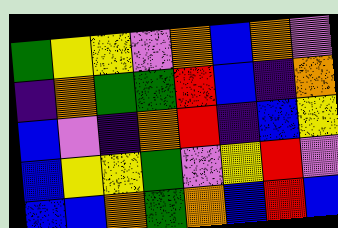[["green", "yellow", "yellow", "violet", "orange", "blue", "orange", "violet"], ["indigo", "orange", "green", "green", "red", "blue", "indigo", "orange"], ["blue", "violet", "indigo", "orange", "red", "indigo", "blue", "yellow"], ["blue", "yellow", "yellow", "green", "violet", "yellow", "red", "violet"], ["blue", "blue", "orange", "green", "orange", "blue", "red", "blue"]]